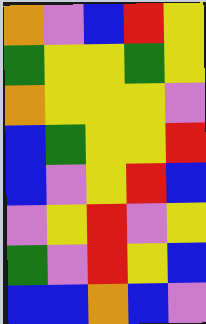[["orange", "violet", "blue", "red", "yellow"], ["green", "yellow", "yellow", "green", "yellow"], ["orange", "yellow", "yellow", "yellow", "violet"], ["blue", "green", "yellow", "yellow", "red"], ["blue", "violet", "yellow", "red", "blue"], ["violet", "yellow", "red", "violet", "yellow"], ["green", "violet", "red", "yellow", "blue"], ["blue", "blue", "orange", "blue", "violet"]]